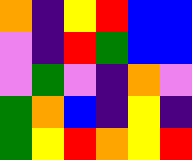[["orange", "indigo", "yellow", "red", "blue", "blue"], ["violet", "indigo", "red", "green", "blue", "blue"], ["violet", "green", "violet", "indigo", "orange", "violet"], ["green", "orange", "blue", "indigo", "yellow", "indigo"], ["green", "yellow", "red", "orange", "yellow", "red"]]